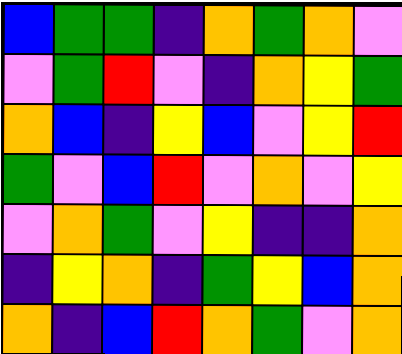[["blue", "green", "green", "indigo", "orange", "green", "orange", "violet"], ["violet", "green", "red", "violet", "indigo", "orange", "yellow", "green"], ["orange", "blue", "indigo", "yellow", "blue", "violet", "yellow", "red"], ["green", "violet", "blue", "red", "violet", "orange", "violet", "yellow"], ["violet", "orange", "green", "violet", "yellow", "indigo", "indigo", "orange"], ["indigo", "yellow", "orange", "indigo", "green", "yellow", "blue", "orange"], ["orange", "indigo", "blue", "red", "orange", "green", "violet", "orange"]]